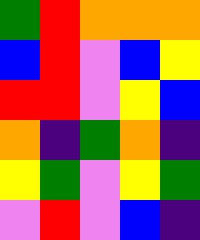[["green", "red", "orange", "orange", "orange"], ["blue", "red", "violet", "blue", "yellow"], ["red", "red", "violet", "yellow", "blue"], ["orange", "indigo", "green", "orange", "indigo"], ["yellow", "green", "violet", "yellow", "green"], ["violet", "red", "violet", "blue", "indigo"]]